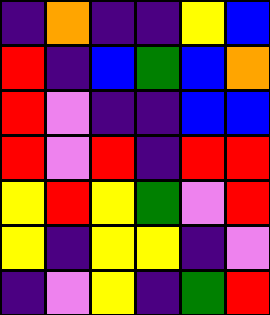[["indigo", "orange", "indigo", "indigo", "yellow", "blue"], ["red", "indigo", "blue", "green", "blue", "orange"], ["red", "violet", "indigo", "indigo", "blue", "blue"], ["red", "violet", "red", "indigo", "red", "red"], ["yellow", "red", "yellow", "green", "violet", "red"], ["yellow", "indigo", "yellow", "yellow", "indigo", "violet"], ["indigo", "violet", "yellow", "indigo", "green", "red"]]